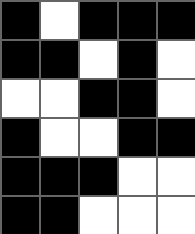[["black", "white", "black", "black", "black"], ["black", "black", "white", "black", "white"], ["white", "white", "black", "black", "white"], ["black", "white", "white", "black", "black"], ["black", "black", "black", "white", "white"], ["black", "black", "white", "white", "white"]]